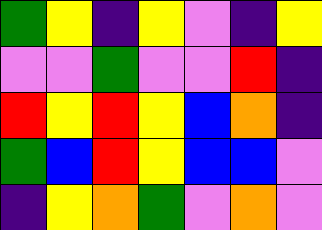[["green", "yellow", "indigo", "yellow", "violet", "indigo", "yellow"], ["violet", "violet", "green", "violet", "violet", "red", "indigo"], ["red", "yellow", "red", "yellow", "blue", "orange", "indigo"], ["green", "blue", "red", "yellow", "blue", "blue", "violet"], ["indigo", "yellow", "orange", "green", "violet", "orange", "violet"]]